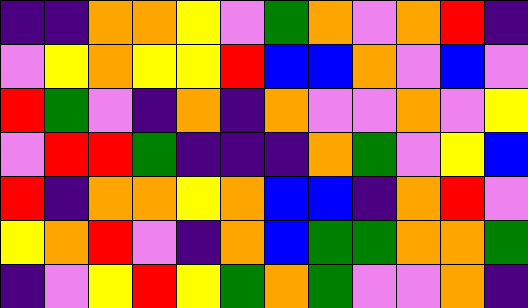[["indigo", "indigo", "orange", "orange", "yellow", "violet", "green", "orange", "violet", "orange", "red", "indigo"], ["violet", "yellow", "orange", "yellow", "yellow", "red", "blue", "blue", "orange", "violet", "blue", "violet"], ["red", "green", "violet", "indigo", "orange", "indigo", "orange", "violet", "violet", "orange", "violet", "yellow"], ["violet", "red", "red", "green", "indigo", "indigo", "indigo", "orange", "green", "violet", "yellow", "blue"], ["red", "indigo", "orange", "orange", "yellow", "orange", "blue", "blue", "indigo", "orange", "red", "violet"], ["yellow", "orange", "red", "violet", "indigo", "orange", "blue", "green", "green", "orange", "orange", "green"], ["indigo", "violet", "yellow", "red", "yellow", "green", "orange", "green", "violet", "violet", "orange", "indigo"]]